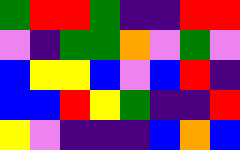[["green", "red", "red", "green", "indigo", "indigo", "red", "red"], ["violet", "indigo", "green", "green", "orange", "violet", "green", "violet"], ["blue", "yellow", "yellow", "blue", "violet", "blue", "red", "indigo"], ["blue", "blue", "red", "yellow", "green", "indigo", "indigo", "red"], ["yellow", "violet", "indigo", "indigo", "indigo", "blue", "orange", "blue"]]